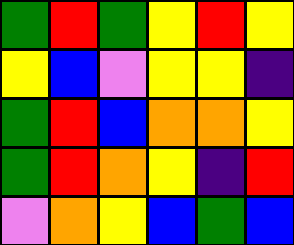[["green", "red", "green", "yellow", "red", "yellow"], ["yellow", "blue", "violet", "yellow", "yellow", "indigo"], ["green", "red", "blue", "orange", "orange", "yellow"], ["green", "red", "orange", "yellow", "indigo", "red"], ["violet", "orange", "yellow", "blue", "green", "blue"]]